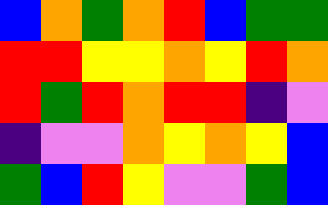[["blue", "orange", "green", "orange", "red", "blue", "green", "green"], ["red", "red", "yellow", "yellow", "orange", "yellow", "red", "orange"], ["red", "green", "red", "orange", "red", "red", "indigo", "violet"], ["indigo", "violet", "violet", "orange", "yellow", "orange", "yellow", "blue"], ["green", "blue", "red", "yellow", "violet", "violet", "green", "blue"]]